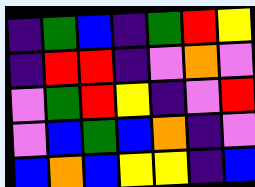[["indigo", "green", "blue", "indigo", "green", "red", "yellow"], ["indigo", "red", "red", "indigo", "violet", "orange", "violet"], ["violet", "green", "red", "yellow", "indigo", "violet", "red"], ["violet", "blue", "green", "blue", "orange", "indigo", "violet"], ["blue", "orange", "blue", "yellow", "yellow", "indigo", "blue"]]